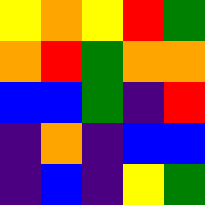[["yellow", "orange", "yellow", "red", "green"], ["orange", "red", "green", "orange", "orange"], ["blue", "blue", "green", "indigo", "red"], ["indigo", "orange", "indigo", "blue", "blue"], ["indigo", "blue", "indigo", "yellow", "green"]]